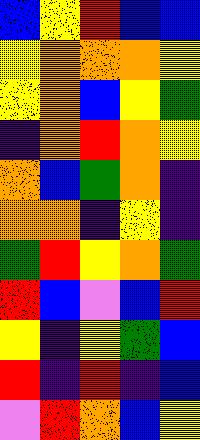[["blue", "yellow", "red", "blue", "blue"], ["yellow", "orange", "orange", "orange", "yellow"], ["yellow", "orange", "blue", "yellow", "green"], ["indigo", "orange", "red", "orange", "yellow"], ["orange", "blue", "green", "orange", "indigo"], ["orange", "orange", "indigo", "yellow", "indigo"], ["green", "red", "yellow", "orange", "green"], ["red", "blue", "violet", "blue", "red"], ["yellow", "indigo", "yellow", "green", "blue"], ["red", "indigo", "red", "indigo", "blue"], ["violet", "red", "orange", "blue", "yellow"]]